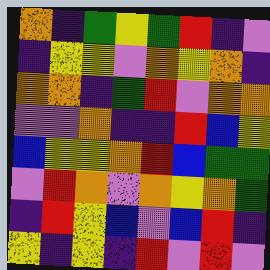[["orange", "indigo", "green", "yellow", "green", "red", "indigo", "violet"], ["indigo", "yellow", "yellow", "violet", "orange", "yellow", "orange", "indigo"], ["orange", "orange", "indigo", "green", "red", "violet", "orange", "orange"], ["violet", "violet", "orange", "indigo", "indigo", "red", "blue", "yellow"], ["blue", "yellow", "yellow", "orange", "red", "blue", "green", "green"], ["violet", "red", "orange", "violet", "orange", "yellow", "orange", "green"], ["indigo", "red", "yellow", "blue", "violet", "blue", "red", "indigo"], ["yellow", "indigo", "yellow", "indigo", "red", "violet", "red", "violet"]]